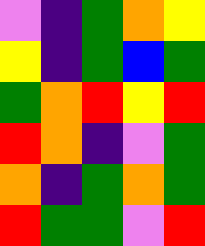[["violet", "indigo", "green", "orange", "yellow"], ["yellow", "indigo", "green", "blue", "green"], ["green", "orange", "red", "yellow", "red"], ["red", "orange", "indigo", "violet", "green"], ["orange", "indigo", "green", "orange", "green"], ["red", "green", "green", "violet", "red"]]